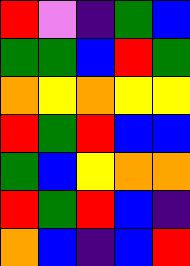[["red", "violet", "indigo", "green", "blue"], ["green", "green", "blue", "red", "green"], ["orange", "yellow", "orange", "yellow", "yellow"], ["red", "green", "red", "blue", "blue"], ["green", "blue", "yellow", "orange", "orange"], ["red", "green", "red", "blue", "indigo"], ["orange", "blue", "indigo", "blue", "red"]]